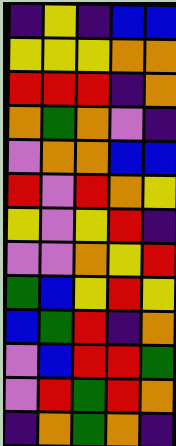[["indigo", "yellow", "indigo", "blue", "blue"], ["yellow", "yellow", "yellow", "orange", "orange"], ["red", "red", "red", "indigo", "orange"], ["orange", "green", "orange", "violet", "indigo"], ["violet", "orange", "orange", "blue", "blue"], ["red", "violet", "red", "orange", "yellow"], ["yellow", "violet", "yellow", "red", "indigo"], ["violet", "violet", "orange", "yellow", "red"], ["green", "blue", "yellow", "red", "yellow"], ["blue", "green", "red", "indigo", "orange"], ["violet", "blue", "red", "red", "green"], ["violet", "red", "green", "red", "orange"], ["indigo", "orange", "green", "orange", "indigo"]]